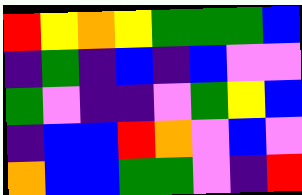[["red", "yellow", "orange", "yellow", "green", "green", "green", "blue"], ["indigo", "green", "indigo", "blue", "indigo", "blue", "violet", "violet"], ["green", "violet", "indigo", "indigo", "violet", "green", "yellow", "blue"], ["indigo", "blue", "blue", "red", "orange", "violet", "blue", "violet"], ["orange", "blue", "blue", "green", "green", "violet", "indigo", "red"]]